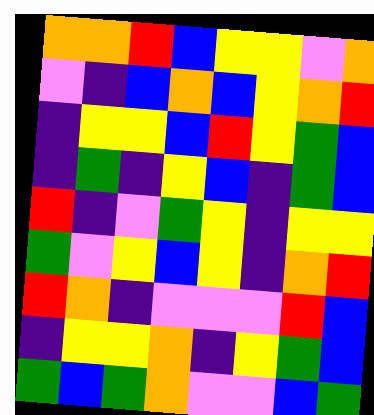[["orange", "orange", "red", "blue", "yellow", "yellow", "violet", "orange"], ["violet", "indigo", "blue", "orange", "blue", "yellow", "orange", "red"], ["indigo", "yellow", "yellow", "blue", "red", "yellow", "green", "blue"], ["indigo", "green", "indigo", "yellow", "blue", "indigo", "green", "blue"], ["red", "indigo", "violet", "green", "yellow", "indigo", "yellow", "yellow"], ["green", "violet", "yellow", "blue", "yellow", "indigo", "orange", "red"], ["red", "orange", "indigo", "violet", "violet", "violet", "red", "blue"], ["indigo", "yellow", "yellow", "orange", "indigo", "yellow", "green", "blue"], ["green", "blue", "green", "orange", "violet", "violet", "blue", "green"]]